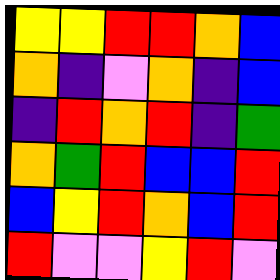[["yellow", "yellow", "red", "red", "orange", "blue"], ["orange", "indigo", "violet", "orange", "indigo", "blue"], ["indigo", "red", "orange", "red", "indigo", "green"], ["orange", "green", "red", "blue", "blue", "red"], ["blue", "yellow", "red", "orange", "blue", "red"], ["red", "violet", "violet", "yellow", "red", "violet"]]